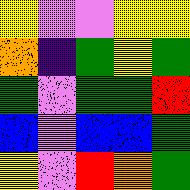[["yellow", "violet", "violet", "yellow", "yellow"], ["orange", "indigo", "green", "yellow", "green"], ["green", "violet", "green", "green", "red"], ["blue", "violet", "blue", "blue", "green"], ["yellow", "violet", "red", "orange", "green"]]